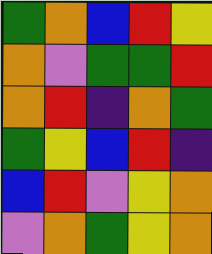[["green", "orange", "blue", "red", "yellow"], ["orange", "violet", "green", "green", "red"], ["orange", "red", "indigo", "orange", "green"], ["green", "yellow", "blue", "red", "indigo"], ["blue", "red", "violet", "yellow", "orange"], ["violet", "orange", "green", "yellow", "orange"]]